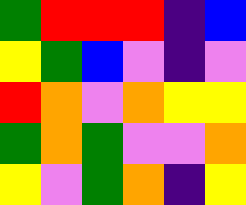[["green", "red", "red", "red", "indigo", "blue"], ["yellow", "green", "blue", "violet", "indigo", "violet"], ["red", "orange", "violet", "orange", "yellow", "yellow"], ["green", "orange", "green", "violet", "violet", "orange"], ["yellow", "violet", "green", "orange", "indigo", "yellow"]]